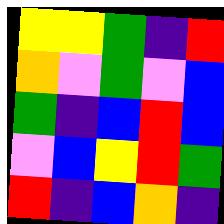[["yellow", "yellow", "green", "indigo", "red"], ["orange", "violet", "green", "violet", "blue"], ["green", "indigo", "blue", "red", "blue"], ["violet", "blue", "yellow", "red", "green"], ["red", "indigo", "blue", "orange", "indigo"]]